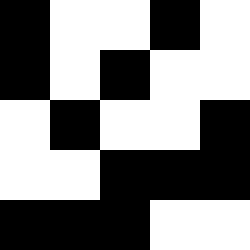[["black", "white", "white", "black", "white"], ["black", "white", "black", "white", "white"], ["white", "black", "white", "white", "black"], ["white", "white", "black", "black", "black"], ["black", "black", "black", "white", "white"]]